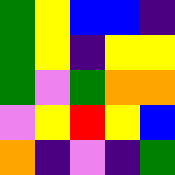[["green", "yellow", "blue", "blue", "indigo"], ["green", "yellow", "indigo", "yellow", "yellow"], ["green", "violet", "green", "orange", "orange"], ["violet", "yellow", "red", "yellow", "blue"], ["orange", "indigo", "violet", "indigo", "green"]]